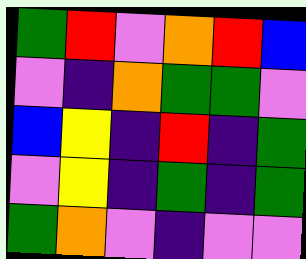[["green", "red", "violet", "orange", "red", "blue"], ["violet", "indigo", "orange", "green", "green", "violet"], ["blue", "yellow", "indigo", "red", "indigo", "green"], ["violet", "yellow", "indigo", "green", "indigo", "green"], ["green", "orange", "violet", "indigo", "violet", "violet"]]